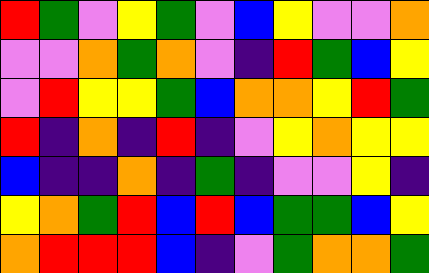[["red", "green", "violet", "yellow", "green", "violet", "blue", "yellow", "violet", "violet", "orange"], ["violet", "violet", "orange", "green", "orange", "violet", "indigo", "red", "green", "blue", "yellow"], ["violet", "red", "yellow", "yellow", "green", "blue", "orange", "orange", "yellow", "red", "green"], ["red", "indigo", "orange", "indigo", "red", "indigo", "violet", "yellow", "orange", "yellow", "yellow"], ["blue", "indigo", "indigo", "orange", "indigo", "green", "indigo", "violet", "violet", "yellow", "indigo"], ["yellow", "orange", "green", "red", "blue", "red", "blue", "green", "green", "blue", "yellow"], ["orange", "red", "red", "red", "blue", "indigo", "violet", "green", "orange", "orange", "green"]]